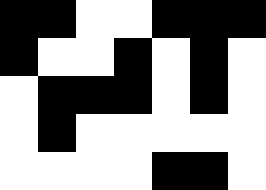[["black", "black", "white", "white", "black", "black", "black"], ["black", "white", "white", "black", "white", "black", "white"], ["white", "black", "black", "black", "white", "black", "white"], ["white", "black", "white", "white", "white", "white", "white"], ["white", "white", "white", "white", "black", "black", "white"]]